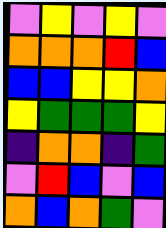[["violet", "yellow", "violet", "yellow", "violet"], ["orange", "orange", "orange", "red", "blue"], ["blue", "blue", "yellow", "yellow", "orange"], ["yellow", "green", "green", "green", "yellow"], ["indigo", "orange", "orange", "indigo", "green"], ["violet", "red", "blue", "violet", "blue"], ["orange", "blue", "orange", "green", "violet"]]